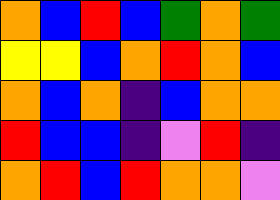[["orange", "blue", "red", "blue", "green", "orange", "green"], ["yellow", "yellow", "blue", "orange", "red", "orange", "blue"], ["orange", "blue", "orange", "indigo", "blue", "orange", "orange"], ["red", "blue", "blue", "indigo", "violet", "red", "indigo"], ["orange", "red", "blue", "red", "orange", "orange", "violet"]]